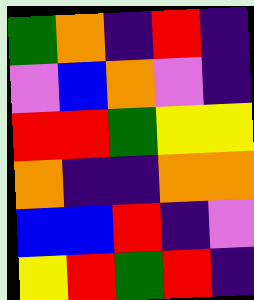[["green", "orange", "indigo", "red", "indigo"], ["violet", "blue", "orange", "violet", "indigo"], ["red", "red", "green", "yellow", "yellow"], ["orange", "indigo", "indigo", "orange", "orange"], ["blue", "blue", "red", "indigo", "violet"], ["yellow", "red", "green", "red", "indigo"]]